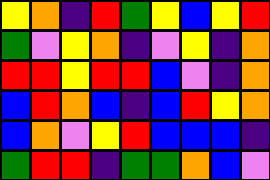[["yellow", "orange", "indigo", "red", "green", "yellow", "blue", "yellow", "red"], ["green", "violet", "yellow", "orange", "indigo", "violet", "yellow", "indigo", "orange"], ["red", "red", "yellow", "red", "red", "blue", "violet", "indigo", "orange"], ["blue", "red", "orange", "blue", "indigo", "blue", "red", "yellow", "orange"], ["blue", "orange", "violet", "yellow", "red", "blue", "blue", "blue", "indigo"], ["green", "red", "red", "indigo", "green", "green", "orange", "blue", "violet"]]